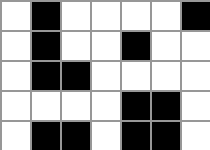[["white", "black", "white", "white", "white", "white", "black"], ["white", "black", "white", "white", "black", "white", "white"], ["white", "black", "black", "white", "white", "white", "white"], ["white", "white", "white", "white", "black", "black", "white"], ["white", "black", "black", "white", "black", "black", "white"]]